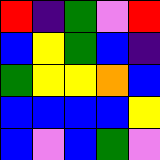[["red", "indigo", "green", "violet", "red"], ["blue", "yellow", "green", "blue", "indigo"], ["green", "yellow", "yellow", "orange", "blue"], ["blue", "blue", "blue", "blue", "yellow"], ["blue", "violet", "blue", "green", "violet"]]